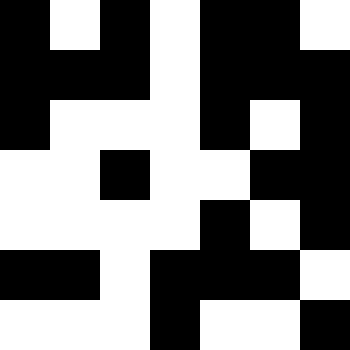[["black", "white", "black", "white", "black", "black", "white"], ["black", "black", "black", "white", "black", "black", "black"], ["black", "white", "white", "white", "black", "white", "black"], ["white", "white", "black", "white", "white", "black", "black"], ["white", "white", "white", "white", "black", "white", "black"], ["black", "black", "white", "black", "black", "black", "white"], ["white", "white", "white", "black", "white", "white", "black"]]